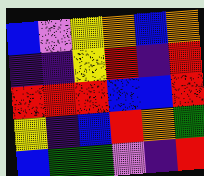[["blue", "violet", "yellow", "orange", "blue", "orange"], ["indigo", "indigo", "yellow", "red", "indigo", "red"], ["red", "red", "red", "blue", "blue", "red"], ["yellow", "indigo", "blue", "red", "orange", "green"], ["blue", "green", "green", "violet", "indigo", "red"]]